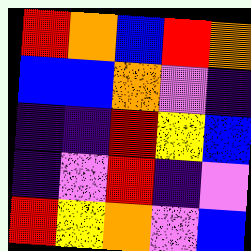[["red", "orange", "blue", "red", "orange"], ["blue", "blue", "orange", "violet", "indigo"], ["indigo", "indigo", "red", "yellow", "blue"], ["indigo", "violet", "red", "indigo", "violet"], ["red", "yellow", "orange", "violet", "blue"]]